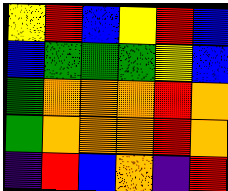[["yellow", "red", "blue", "yellow", "red", "blue"], ["blue", "green", "green", "green", "yellow", "blue"], ["green", "orange", "orange", "orange", "red", "orange"], ["green", "orange", "orange", "orange", "red", "orange"], ["indigo", "red", "blue", "orange", "indigo", "red"]]